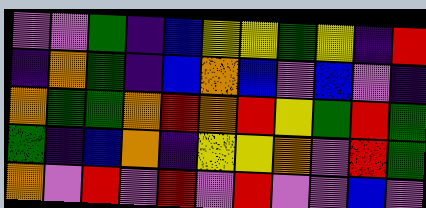[["violet", "violet", "green", "indigo", "blue", "yellow", "yellow", "green", "yellow", "indigo", "red"], ["indigo", "orange", "green", "indigo", "blue", "orange", "blue", "violet", "blue", "violet", "indigo"], ["orange", "green", "green", "orange", "red", "orange", "red", "yellow", "green", "red", "green"], ["green", "indigo", "blue", "orange", "indigo", "yellow", "yellow", "orange", "violet", "red", "green"], ["orange", "violet", "red", "violet", "red", "violet", "red", "violet", "violet", "blue", "violet"]]